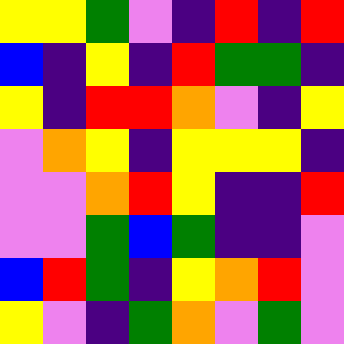[["yellow", "yellow", "green", "violet", "indigo", "red", "indigo", "red"], ["blue", "indigo", "yellow", "indigo", "red", "green", "green", "indigo"], ["yellow", "indigo", "red", "red", "orange", "violet", "indigo", "yellow"], ["violet", "orange", "yellow", "indigo", "yellow", "yellow", "yellow", "indigo"], ["violet", "violet", "orange", "red", "yellow", "indigo", "indigo", "red"], ["violet", "violet", "green", "blue", "green", "indigo", "indigo", "violet"], ["blue", "red", "green", "indigo", "yellow", "orange", "red", "violet"], ["yellow", "violet", "indigo", "green", "orange", "violet", "green", "violet"]]